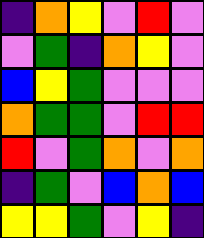[["indigo", "orange", "yellow", "violet", "red", "violet"], ["violet", "green", "indigo", "orange", "yellow", "violet"], ["blue", "yellow", "green", "violet", "violet", "violet"], ["orange", "green", "green", "violet", "red", "red"], ["red", "violet", "green", "orange", "violet", "orange"], ["indigo", "green", "violet", "blue", "orange", "blue"], ["yellow", "yellow", "green", "violet", "yellow", "indigo"]]